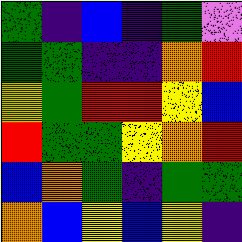[["green", "indigo", "blue", "indigo", "green", "violet"], ["green", "green", "indigo", "indigo", "orange", "red"], ["yellow", "green", "red", "red", "yellow", "blue"], ["red", "green", "green", "yellow", "orange", "red"], ["blue", "orange", "green", "indigo", "green", "green"], ["orange", "blue", "yellow", "blue", "yellow", "indigo"]]